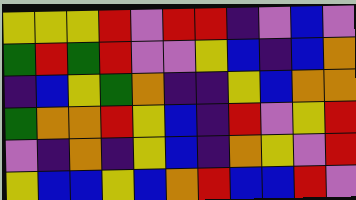[["yellow", "yellow", "yellow", "red", "violet", "red", "red", "indigo", "violet", "blue", "violet"], ["green", "red", "green", "red", "violet", "violet", "yellow", "blue", "indigo", "blue", "orange"], ["indigo", "blue", "yellow", "green", "orange", "indigo", "indigo", "yellow", "blue", "orange", "orange"], ["green", "orange", "orange", "red", "yellow", "blue", "indigo", "red", "violet", "yellow", "red"], ["violet", "indigo", "orange", "indigo", "yellow", "blue", "indigo", "orange", "yellow", "violet", "red"], ["yellow", "blue", "blue", "yellow", "blue", "orange", "red", "blue", "blue", "red", "violet"]]